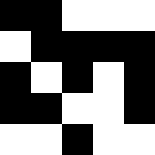[["black", "black", "white", "white", "white"], ["white", "black", "black", "black", "black"], ["black", "white", "black", "white", "black"], ["black", "black", "white", "white", "black"], ["white", "white", "black", "white", "white"]]